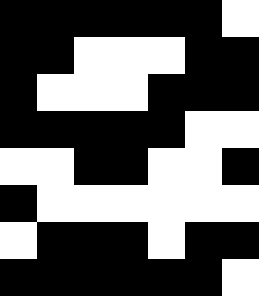[["black", "black", "black", "black", "black", "black", "white"], ["black", "black", "white", "white", "white", "black", "black"], ["black", "white", "white", "white", "black", "black", "black"], ["black", "black", "black", "black", "black", "white", "white"], ["white", "white", "black", "black", "white", "white", "black"], ["black", "white", "white", "white", "white", "white", "white"], ["white", "black", "black", "black", "white", "black", "black"], ["black", "black", "black", "black", "black", "black", "white"]]